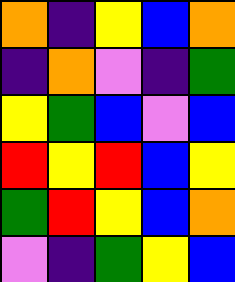[["orange", "indigo", "yellow", "blue", "orange"], ["indigo", "orange", "violet", "indigo", "green"], ["yellow", "green", "blue", "violet", "blue"], ["red", "yellow", "red", "blue", "yellow"], ["green", "red", "yellow", "blue", "orange"], ["violet", "indigo", "green", "yellow", "blue"]]